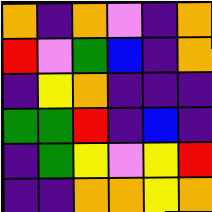[["orange", "indigo", "orange", "violet", "indigo", "orange"], ["red", "violet", "green", "blue", "indigo", "orange"], ["indigo", "yellow", "orange", "indigo", "indigo", "indigo"], ["green", "green", "red", "indigo", "blue", "indigo"], ["indigo", "green", "yellow", "violet", "yellow", "red"], ["indigo", "indigo", "orange", "orange", "yellow", "orange"]]